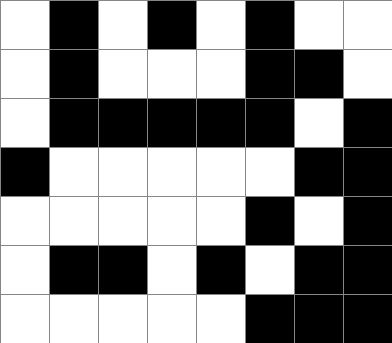[["white", "black", "white", "black", "white", "black", "white", "white"], ["white", "black", "white", "white", "white", "black", "black", "white"], ["white", "black", "black", "black", "black", "black", "white", "black"], ["black", "white", "white", "white", "white", "white", "black", "black"], ["white", "white", "white", "white", "white", "black", "white", "black"], ["white", "black", "black", "white", "black", "white", "black", "black"], ["white", "white", "white", "white", "white", "black", "black", "black"]]